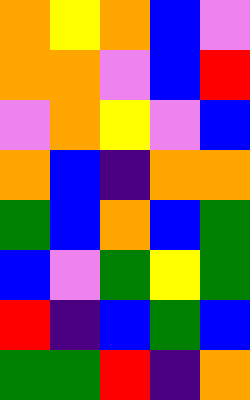[["orange", "yellow", "orange", "blue", "violet"], ["orange", "orange", "violet", "blue", "red"], ["violet", "orange", "yellow", "violet", "blue"], ["orange", "blue", "indigo", "orange", "orange"], ["green", "blue", "orange", "blue", "green"], ["blue", "violet", "green", "yellow", "green"], ["red", "indigo", "blue", "green", "blue"], ["green", "green", "red", "indigo", "orange"]]